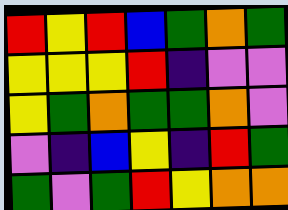[["red", "yellow", "red", "blue", "green", "orange", "green"], ["yellow", "yellow", "yellow", "red", "indigo", "violet", "violet"], ["yellow", "green", "orange", "green", "green", "orange", "violet"], ["violet", "indigo", "blue", "yellow", "indigo", "red", "green"], ["green", "violet", "green", "red", "yellow", "orange", "orange"]]